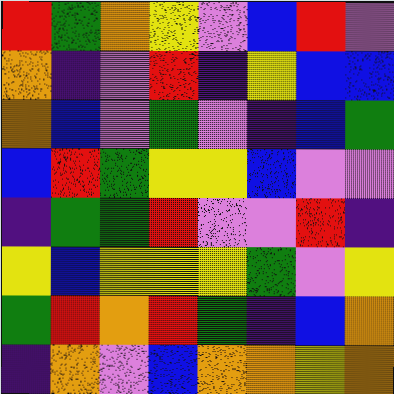[["red", "green", "orange", "yellow", "violet", "blue", "red", "violet"], ["orange", "indigo", "violet", "red", "indigo", "yellow", "blue", "blue"], ["orange", "blue", "violet", "green", "violet", "indigo", "blue", "green"], ["blue", "red", "green", "yellow", "yellow", "blue", "violet", "violet"], ["indigo", "green", "green", "red", "violet", "violet", "red", "indigo"], ["yellow", "blue", "yellow", "yellow", "yellow", "green", "violet", "yellow"], ["green", "red", "orange", "red", "green", "indigo", "blue", "orange"], ["indigo", "orange", "violet", "blue", "orange", "orange", "yellow", "orange"]]